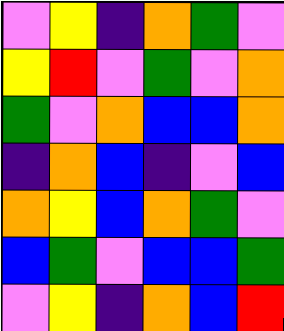[["violet", "yellow", "indigo", "orange", "green", "violet"], ["yellow", "red", "violet", "green", "violet", "orange"], ["green", "violet", "orange", "blue", "blue", "orange"], ["indigo", "orange", "blue", "indigo", "violet", "blue"], ["orange", "yellow", "blue", "orange", "green", "violet"], ["blue", "green", "violet", "blue", "blue", "green"], ["violet", "yellow", "indigo", "orange", "blue", "red"]]